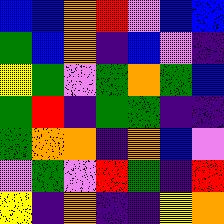[["blue", "blue", "orange", "red", "violet", "blue", "blue"], ["green", "blue", "orange", "indigo", "blue", "violet", "indigo"], ["yellow", "green", "violet", "green", "orange", "green", "blue"], ["green", "red", "indigo", "green", "green", "indigo", "indigo"], ["green", "orange", "orange", "indigo", "orange", "blue", "violet"], ["violet", "green", "violet", "red", "green", "indigo", "red"], ["yellow", "indigo", "orange", "indigo", "indigo", "yellow", "orange"]]